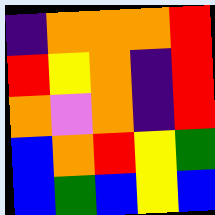[["indigo", "orange", "orange", "orange", "red"], ["red", "yellow", "orange", "indigo", "red"], ["orange", "violet", "orange", "indigo", "red"], ["blue", "orange", "red", "yellow", "green"], ["blue", "green", "blue", "yellow", "blue"]]